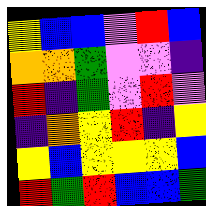[["yellow", "blue", "blue", "violet", "red", "blue"], ["orange", "orange", "green", "violet", "violet", "indigo"], ["red", "indigo", "green", "violet", "red", "violet"], ["indigo", "orange", "yellow", "red", "indigo", "yellow"], ["yellow", "blue", "yellow", "yellow", "yellow", "blue"], ["red", "green", "red", "blue", "blue", "green"]]